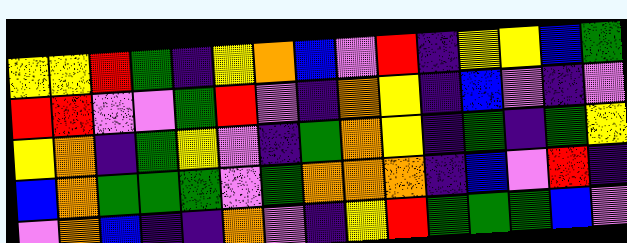[["yellow", "yellow", "red", "green", "indigo", "yellow", "orange", "blue", "violet", "red", "indigo", "yellow", "yellow", "blue", "green"], ["red", "red", "violet", "violet", "green", "red", "violet", "indigo", "orange", "yellow", "indigo", "blue", "violet", "indigo", "violet"], ["yellow", "orange", "indigo", "green", "yellow", "violet", "indigo", "green", "orange", "yellow", "indigo", "green", "indigo", "green", "yellow"], ["blue", "orange", "green", "green", "green", "violet", "green", "orange", "orange", "orange", "indigo", "blue", "violet", "red", "indigo"], ["violet", "orange", "blue", "indigo", "indigo", "orange", "violet", "indigo", "yellow", "red", "green", "green", "green", "blue", "violet"]]